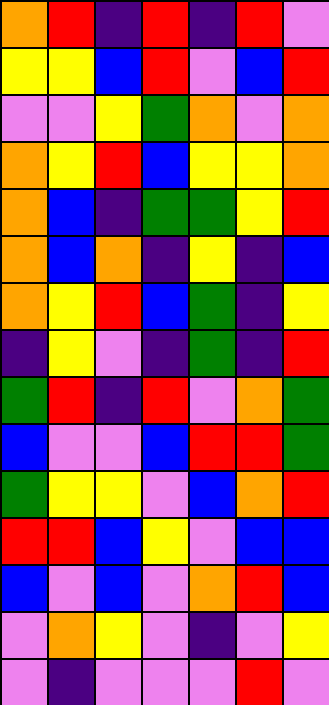[["orange", "red", "indigo", "red", "indigo", "red", "violet"], ["yellow", "yellow", "blue", "red", "violet", "blue", "red"], ["violet", "violet", "yellow", "green", "orange", "violet", "orange"], ["orange", "yellow", "red", "blue", "yellow", "yellow", "orange"], ["orange", "blue", "indigo", "green", "green", "yellow", "red"], ["orange", "blue", "orange", "indigo", "yellow", "indigo", "blue"], ["orange", "yellow", "red", "blue", "green", "indigo", "yellow"], ["indigo", "yellow", "violet", "indigo", "green", "indigo", "red"], ["green", "red", "indigo", "red", "violet", "orange", "green"], ["blue", "violet", "violet", "blue", "red", "red", "green"], ["green", "yellow", "yellow", "violet", "blue", "orange", "red"], ["red", "red", "blue", "yellow", "violet", "blue", "blue"], ["blue", "violet", "blue", "violet", "orange", "red", "blue"], ["violet", "orange", "yellow", "violet", "indigo", "violet", "yellow"], ["violet", "indigo", "violet", "violet", "violet", "red", "violet"]]